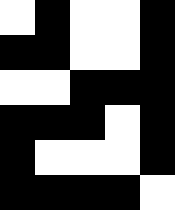[["white", "black", "white", "white", "black"], ["black", "black", "white", "white", "black"], ["white", "white", "black", "black", "black"], ["black", "black", "black", "white", "black"], ["black", "white", "white", "white", "black"], ["black", "black", "black", "black", "white"]]